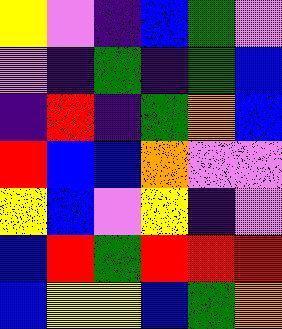[["yellow", "violet", "indigo", "blue", "green", "violet"], ["violet", "indigo", "green", "indigo", "green", "blue"], ["indigo", "red", "indigo", "green", "orange", "blue"], ["red", "blue", "blue", "orange", "violet", "violet"], ["yellow", "blue", "violet", "yellow", "indigo", "violet"], ["blue", "red", "green", "red", "red", "red"], ["blue", "yellow", "yellow", "blue", "green", "orange"]]